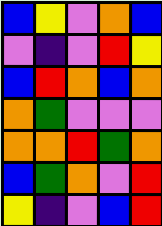[["blue", "yellow", "violet", "orange", "blue"], ["violet", "indigo", "violet", "red", "yellow"], ["blue", "red", "orange", "blue", "orange"], ["orange", "green", "violet", "violet", "violet"], ["orange", "orange", "red", "green", "orange"], ["blue", "green", "orange", "violet", "red"], ["yellow", "indigo", "violet", "blue", "red"]]